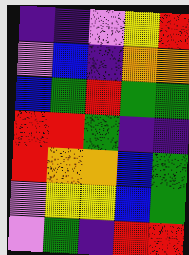[["indigo", "indigo", "violet", "yellow", "red"], ["violet", "blue", "indigo", "orange", "orange"], ["blue", "green", "red", "green", "green"], ["red", "red", "green", "indigo", "indigo"], ["red", "orange", "orange", "blue", "green"], ["violet", "yellow", "yellow", "blue", "green"], ["violet", "green", "indigo", "red", "red"]]